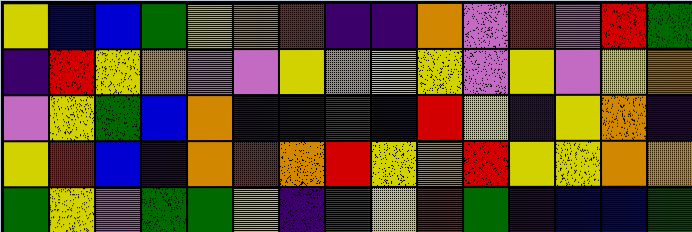[["yellow", "blue", "blue", "green", "yellow", "orange", "red", "indigo", "indigo", "orange", "violet", "red", "violet", "red", "green"], ["indigo", "red", "yellow", "orange", "violet", "violet", "yellow", "orange", "yellow", "yellow", "violet", "yellow", "violet", "yellow", "orange"], ["violet", "yellow", "green", "blue", "orange", "indigo", "indigo", "green", "blue", "red", "yellow", "indigo", "yellow", "orange", "indigo"], ["yellow", "red", "blue", "indigo", "orange", "red", "orange", "red", "yellow", "orange", "red", "yellow", "yellow", "orange", "orange"], ["green", "yellow", "violet", "green", "green", "yellow", "indigo", "green", "yellow", "red", "green", "indigo", "blue", "blue", "green"]]